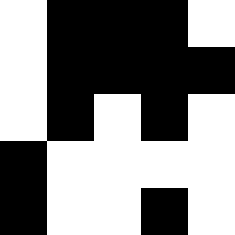[["white", "black", "black", "black", "white"], ["white", "black", "black", "black", "black"], ["white", "black", "white", "black", "white"], ["black", "white", "white", "white", "white"], ["black", "white", "white", "black", "white"]]